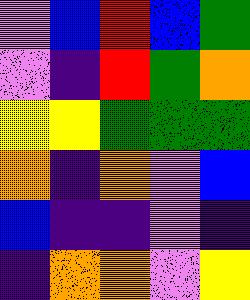[["violet", "blue", "red", "blue", "green"], ["violet", "indigo", "red", "green", "orange"], ["yellow", "yellow", "green", "green", "green"], ["orange", "indigo", "orange", "violet", "blue"], ["blue", "indigo", "indigo", "violet", "indigo"], ["indigo", "orange", "orange", "violet", "yellow"]]